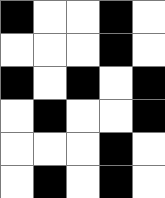[["black", "white", "white", "black", "white"], ["white", "white", "white", "black", "white"], ["black", "white", "black", "white", "black"], ["white", "black", "white", "white", "black"], ["white", "white", "white", "black", "white"], ["white", "black", "white", "black", "white"]]